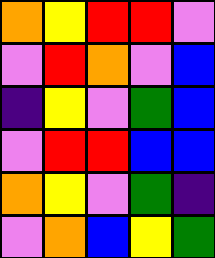[["orange", "yellow", "red", "red", "violet"], ["violet", "red", "orange", "violet", "blue"], ["indigo", "yellow", "violet", "green", "blue"], ["violet", "red", "red", "blue", "blue"], ["orange", "yellow", "violet", "green", "indigo"], ["violet", "orange", "blue", "yellow", "green"]]